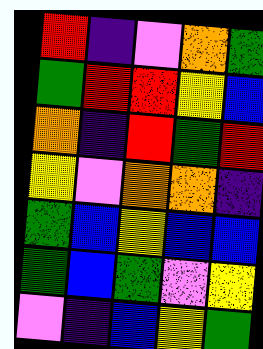[["red", "indigo", "violet", "orange", "green"], ["green", "red", "red", "yellow", "blue"], ["orange", "indigo", "red", "green", "red"], ["yellow", "violet", "orange", "orange", "indigo"], ["green", "blue", "yellow", "blue", "blue"], ["green", "blue", "green", "violet", "yellow"], ["violet", "indigo", "blue", "yellow", "green"]]